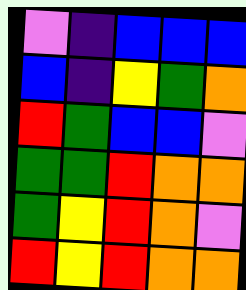[["violet", "indigo", "blue", "blue", "blue"], ["blue", "indigo", "yellow", "green", "orange"], ["red", "green", "blue", "blue", "violet"], ["green", "green", "red", "orange", "orange"], ["green", "yellow", "red", "orange", "violet"], ["red", "yellow", "red", "orange", "orange"]]